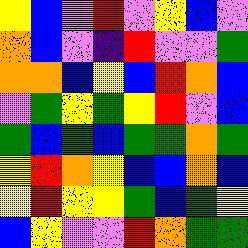[["yellow", "blue", "violet", "red", "violet", "yellow", "blue", "violet"], ["orange", "blue", "violet", "indigo", "red", "violet", "violet", "green"], ["orange", "orange", "blue", "yellow", "blue", "red", "orange", "blue"], ["violet", "green", "yellow", "green", "yellow", "red", "violet", "blue"], ["green", "blue", "green", "blue", "green", "green", "orange", "green"], ["yellow", "red", "orange", "yellow", "blue", "blue", "orange", "blue"], ["yellow", "red", "yellow", "yellow", "green", "blue", "green", "yellow"], ["blue", "yellow", "violet", "violet", "red", "orange", "green", "green"]]